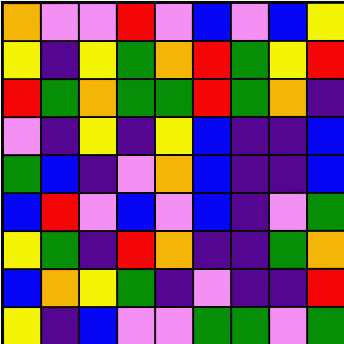[["orange", "violet", "violet", "red", "violet", "blue", "violet", "blue", "yellow"], ["yellow", "indigo", "yellow", "green", "orange", "red", "green", "yellow", "red"], ["red", "green", "orange", "green", "green", "red", "green", "orange", "indigo"], ["violet", "indigo", "yellow", "indigo", "yellow", "blue", "indigo", "indigo", "blue"], ["green", "blue", "indigo", "violet", "orange", "blue", "indigo", "indigo", "blue"], ["blue", "red", "violet", "blue", "violet", "blue", "indigo", "violet", "green"], ["yellow", "green", "indigo", "red", "orange", "indigo", "indigo", "green", "orange"], ["blue", "orange", "yellow", "green", "indigo", "violet", "indigo", "indigo", "red"], ["yellow", "indigo", "blue", "violet", "violet", "green", "green", "violet", "green"]]